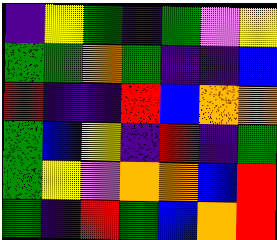[["indigo", "yellow", "green", "indigo", "green", "violet", "yellow"], ["green", "green", "orange", "green", "indigo", "indigo", "blue"], ["red", "indigo", "indigo", "red", "blue", "orange", "orange"], ["green", "blue", "yellow", "indigo", "red", "indigo", "green"], ["green", "yellow", "violet", "orange", "orange", "blue", "red"], ["green", "indigo", "red", "green", "blue", "orange", "red"]]